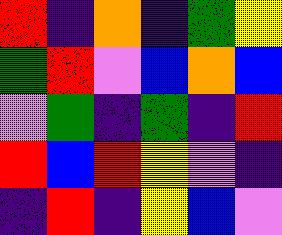[["red", "indigo", "orange", "indigo", "green", "yellow"], ["green", "red", "violet", "blue", "orange", "blue"], ["violet", "green", "indigo", "green", "indigo", "red"], ["red", "blue", "red", "yellow", "violet", "indigo"], ["indigo", "red", "indigo", "yellow", "blue", "violet"]]